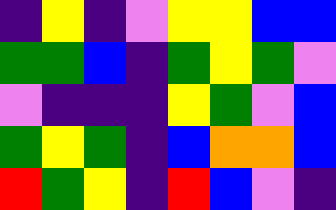[["indigo", "yellow", "indigo", "violet", "yellow", "yellow", "blue", "blue"], ["green", "green", "blue", "indigo", "green", "yellow", "green", "violet"], ["violet", "indigo", "indigo", "indigo", "yellow", "green", "violet", "blue"], ["green", "yellow", "green", "indigo", "blue", "orange", "orange", "blue"], ["red", "green", "yellow", "indigo", "red", "blue", "violet", "indigo"]]